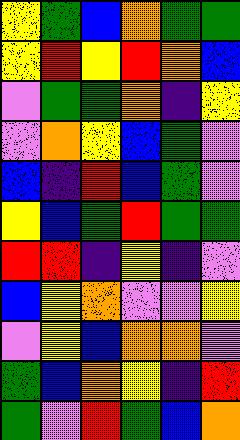[["yellow", "green", "blue", "orange", "green", "green"], ["yellow", "red", "yellow", "red", "orange", "blue"], ["violet", "green", "green", "orange", "indigo", "yellow"], ["violet", "orange", "yellow", "blue", "green", "violet"], ["blue", "indigo", "red", "blue", "green", "violet"], ["yellow", "blue", "green", "red", "green", "green"], ["red", "red", "indigo", "yellow", "indigo", "violet"], ["blue", "yellow", "orange", "violet", "violet", "yellow"], ["violet", "yellow", "blue", "orange", "orange", "violet"], ["green", "blue", "orange", "yellow", "indigo", "red"], ["green", "violet", "red", "green", "blue", "orange"]]